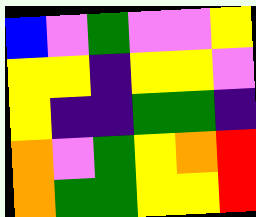[["blue", "violet", "green", "violet", "violet", "yellow"], ["yellow", "yellow", "indigo", "yellow", "yellow", "violet"], ["yellow", "indigo", "indigo", "green", "green", "indigo"], ["orange", "violet", "green", "yellow", "orange", "red"], ["orange", "green", "green", "yellow", "yellow", "red"]]